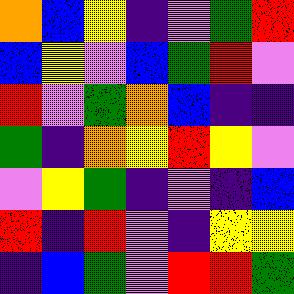[["orange", "blue", "yellow", "indigo", "violet", "green", "red"], ["blue", "yellow", "violet", "blue", "green", "red", "violet"], ["red", "violet", "green", "orange", "blue", "indigo", "indigo"], ["green", "indigo", "orange", "yellow", "red", "yellow", "violet"], ["violet", "yellow", "green", "indigo", "violet", "indigo", "blue"], ["red", "indigo", "red", "violet", "indigo", "yellow", "yellow"], ["indigo", "blue", "green", "violet", "red", "red", "green"]]